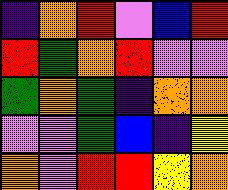[["indigo", "orange", "red", "violet", "blue", "red"], ["red", "green", "orange", "red", "violet", "violet"], ["green", "orange", "green", "indigo", "orange", "orange"], ["violet", "violet", "green", "blue", "indigo", "yellow"], ["orange", "violet", "red", "red", "yellow", "orange"]]